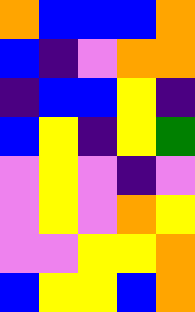[["orange", "blue", "blue", "blue", "orange"], ["blue", "indigo", "violet", "orange", "orange"], ["indigo", "blue", "blue", "yellow", "indigo"], ["blue", "yellow", "indigo", "yellow", "green"], ["violet", "yellow", "violet", "indigo", "violet"], ["violet", "yellow", "violet", "orange", "yellow"], ["violet", "violet", "yellow", "yellow", "orange"], ["blue", "yellow", "yellow", "blue", "orange"]]